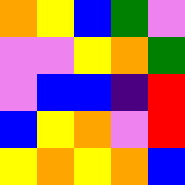[["orange", "yellow", "blue", "green", "violet"], ["violet", "violet", "yellow", "orange", "green"], ["violet", "blue", "blue", "indigo", "red"], ["blue", "yellow", "orange", "violet", "red"], ["yellow", "orange", "yellow", "orange", "blue"]]